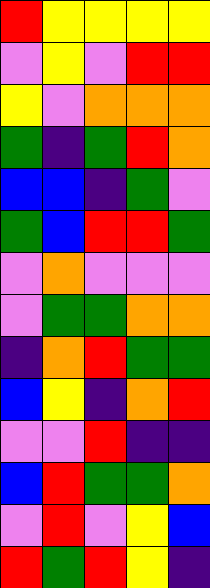[["red", "yellow", "yellow", "yellow", "yellow"], ["violet", "yellow", "violet", "red", "red"], ["yellow", "violet", "orange", "orange", "orange"], ["green", "indigo", "green", "red", "orange"], ["blue", "blue", "indigo", "green", "violet"], ["green", "blue", "red", "red", "green"], ["violet", "orange", "violet", "violet", "violet"], ["violet", "green", "green", "orange", "orange"], ["indigo", "orange", "red", "green", "green"], ["blue", "yellow", "indigo", "orange", "red"], ["violet", "violet", "red", "indigo", "indigo"], ["blue", "red", "green", "green", "orange"], ["violet", "red", "violet", "yellow", "blue"], ["red", "green", "red", "yellow", "indigo"]]